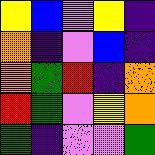[["yellow", "blue", "violet", "yellow", "indigo"], ["orange", "indigo", "violet", "blue", "indigo"], ["orange", "green", "red", "indigo", "orange"], ["red", "green", "violet", "yellow", "orange"], ["green", "indigo", "violet", "violet", "green"]]